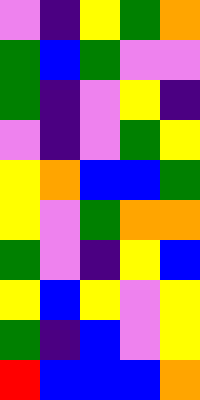[["violet", "indigo", "yellow", "green", "orange"], ["green", "blue", "green", "violet", "violet"], ["green", "indigo", "violet", "yellow", "indigo"], ["violet", "indigo", "violet", "green", "yellow"], ["yellow", "orange", "blue", "blue", "green"], ["yellow", "violet", "green", "orange", "orange"], ["green", "violet", "indigo", "yellow", "blue"], ["yellow", "blue", "yellow", "violet", "yellow"], ["green", "indigo", "blue", "violet", "yellow"], ["red", "blue", "blue", "blue", "orange"]]